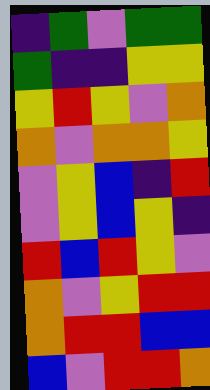[["indigo", "green", "violet", "green", "green"], ["green", "indigo", "indigo", "yellow", "yellow"], ["yellow", "red", "yellow", "violet", "orange"], ["orange", "violet", "orange", "orange", "yellow"], ["violet", "yellow", "blue", "indigo", "red"], ["violet", "yellow", "blue", "yellow", "indigo"], ["red", "blue", "red", "yellow", "violet"], ["orange", "violet", "yellow", "red", "red"], ["orange", "red", "red", "blue", "blue"], ["blue", "violet", "red", "red", "orange"]]